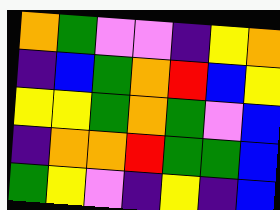[["orange", "green", "violet", "violet", "indigo", "yellow", "orange"], ["indigo", "blue", "green", "orange", "red", "blue", "yellow"], ["yellow", "yellow", "green", "orange", "green", "violet", "blue"], ["indigo", "orange", "orange", "red", "green", "green", "blue"], ["green", "yellow", "violet", "indigo", "yellow", "indigo", "blue"]]